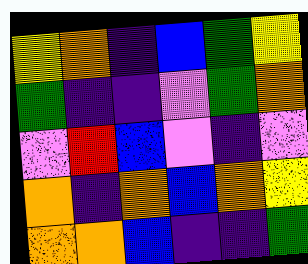[["yellow", "orange", "indigo", "blue", "green", "yellow"], ["green", "indigo", "indigo", "violet", "green", "orange"], ["violet", "red", "blue", "violet", "indigo", "violet"], ["orange", "indigo", "orange", "blue", "orange", "yellow"], ["orange", "orange", "blue", "indigo", "indigo", "green"]]